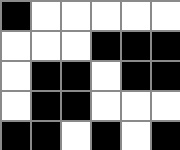[["black", "white", "white", "white", "white", "white"], ["white", "white", "white", "black", "black", "black"], ["white", "black", "black", "white", "black", "black"], ["white", "black", "black", "white", "white", "white"], ["black", "black", "white", "black", "white", "black"]]